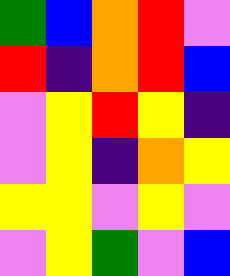[["green", "blue", "orange", "red", "violet"], ["red", "indigo", "orange", "red", "blue"], ["violet", "yellow", "red", "yellow", "indigo"], ["violet", "yellow", "indigo", "orange", "yellow"], ["yellow", "yellow", "violet", "yellow", "violet"], ["violet", "yellow", "green", "violet", "blue"]]